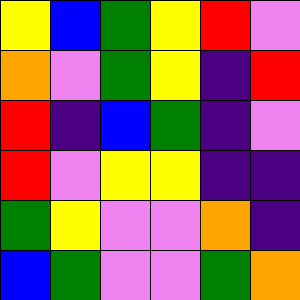[["yellow", "blue", "green", "yellow", "red", "violet"], ["orange", "violet", "green", "yellow", "indigo", "red"], ["red", "indigo", "blue", "green", "indigo", "violet"], ["red", "violet", "yellow", "yellow", "indigo", "indigo"], ["green", "yellow", "violet", "violet", "orange", "indigo"], ["blue", "green", "violet", "violet", "green", "orange"]]